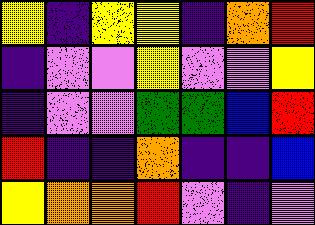[["yellow", "indigo", "yellow", "yellow", "indigo", "orange", "red"], ["indigo", "violet", "violet", "yellow", "violet", "violet", "yellow"], ["indigo", "violet", "violet", "green", "green", "blue", "red"], ["red", "indigo", "indigo", "orange", "indigo", "indigo", "blue"], ["yellow", "orange", "orange", "red", "violet", "indigo", "violet"]]